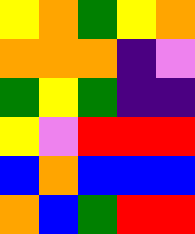[["yellow", "orange", "green", "yellow", "orange"], ["orange", "orange", "orange", "indigo", "violet"], ["green", "yellow", "green", "indigo", "indigo"], ["yellow", "violet", "red", "red", "red"], ["blue", "orange", "blue", "blue", "blue"], ["orange", "blue", "green", "red", "red"]]